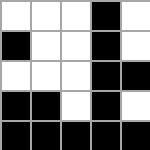[["white", "white", "white", "black", "white"], ["black", "white", "white", "black", "white"], ["white", "white", "white", "black", "black"], ["black", "black", "white", "black", "white"], ["black", "black", "black", "black", "black"]]